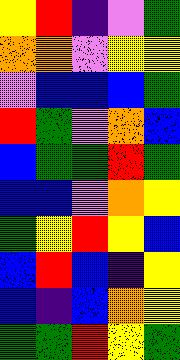[["yellow", "red", "indigo", "violet", "green"], ["orange", "orange", "violet", "yellow", "yellow"], ["violet", "blue", "blue", "blue", "green"], ["red", "green", "violet", "orange", "blue"], ["blue", "green", "green", "red", "green"], ["blue", "blue", "violet", "orange", "yellow"], ["green", "yellow", "red", "yellow", "blue"], ["blue", "red", "blue", "indigo", "yellow"], ["blue", "indigo", "blue", "orange", "yellow"], ["green", "green", "red", "yellow", "green"]]